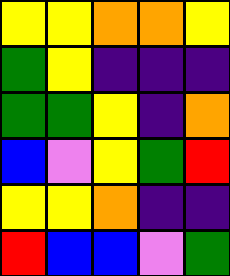[["yellow", "yellow", "orange", "orange", "yellow"], ["green", "yellow", "indigo", "indigo", "indigo"], ["green", "green", "yellow", "indigo", "orange"], ["blue", "violet", "yellow", "green", "red"], ["yellow", "yellow", "orange", "indigo", "indigo"], ["red", "blue", "blue", "violet", "green"]]